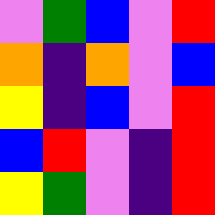[["violet", "green", "blue", "violet", "red"], ["orange", "indigo", "orange", "violet", "blue"], ["yellow", "indigo", "blue", "violet", "red"], ["blue", "red", "violet", "indigo", "red"], ["yellow", "green", "violet", "indigo", "red"]]